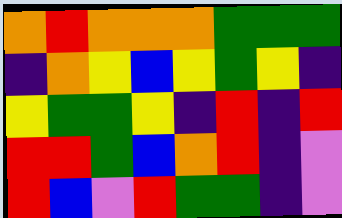[["orange", "red", "orange", "orange", "orange", "green", "green", "green"], ["indigo", "orange", "yellow", "blue", "yellow", "green", "yellow", "indigo"], ["yellow", "green", "green", "yellow", "indigo", "red", "indigo", "red"], ["red", "red", "green", "blue", "orange", "red", "indigo", "violet"], ["red", "blue", "violet", "red", "green", "green", "indigo", "violet"]]